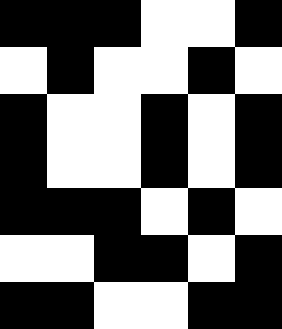[["black", "black", "black", "white", "white", "black"], ["white", "black", "white", "white", "black", "white"], ["black", "white", "white", "black", "white", "black"], ["black", "white", "white", "black", "white", "black"], ["black", "black", "black", "white", "black", "white"], ["white", "white", "black", "black", "white", "black"], ["black", "black", "white", "white", "black", "black"]]